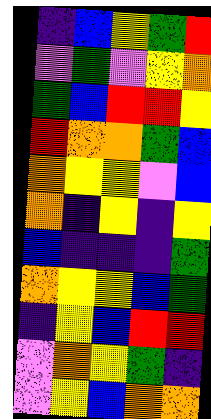[["indigo", "blue", "yellow", "green", "red"], ["violet", "green", "violet", "yellow", "orange"], ["green", "blue", "red", "red", "yellow"], ["red", "orange", "orange", "green", "blue"], ["orange", "yellow", "yellow", "violet", "blue"], ["orange", "indigo", "yellow", "indigo", "yellow"], ["blue", "indigo", "indigo", "indigo", "green"], ["orange", "yellow", "yellow", "blue", "green"], ["indigo", "yellow", "blue", "red", "red"], ["violet", "orange", "yellow", "green", "indigo"], ["violet", "yellow", "blue", "orange", "orange"]]